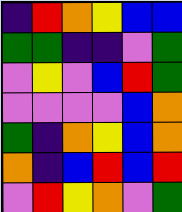[["indigo", "red", "orange", "yellow", "blue", "blue"], ["green", "green", "indigo", "indigo", "violet", "green"], ["violet", "yellow", "violet", "blue", "red", "green"], ["violet", "violet", "violet", "violet", "blue", "orange"], ["green", "indigo", "orange", "yellow", "blue", "orange"], ["orange", "indigo", "blue", "red", "blue", "red"], ["violet", "red", "yellow", "orange", "violet", "green"]]